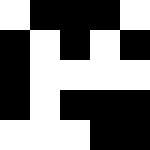[["white", "black", "black", "black", "white"], ["black", "white", "black", "white", "black"], ["black", "white", "white", "white", "white"], ["black", "white", "black", "black", "black"], ["white", "white", "white", "black", "black"]]